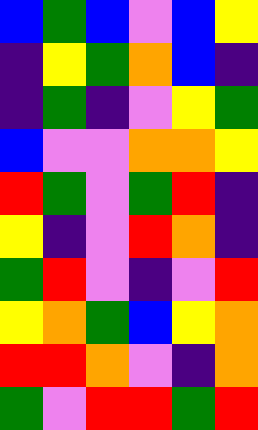[["blue", "green", "blue", "violet", "blue", "yellow"], ["indigo", "yellow", "green", "orange", "blue", "indigo"], ["indigo", "green", "indigo", "violet", "yellow", "green"], ["blue", "violet", "violet", "orange", "orange", "yellow"], ["red", "green", "violet", "green", "red", "indigo"], ["yellow", "indigo", "violet", "red", "orange", "indigo"], ["green", "red", "violet", "indigo", "violet", "red"], ["yellow", "orange", "green", "blue", "yellow", "orange"], ["red", "red", "orange", "violet", "indigo", "orange"], ["green", "violet", "red", "red", "green", "red"]]